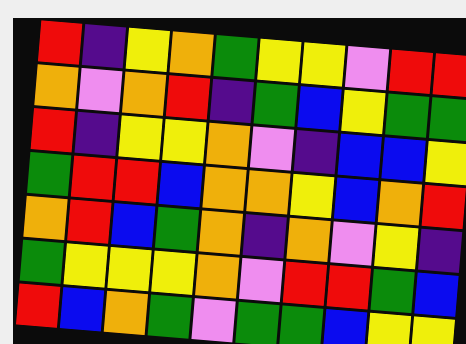[["red", "indigo", "yellow", "orange", "green", "yellow", "yellow", "violet", "red", "red"], ["orange", "violet", "orange", "red", "indigo", "green", "blue", "yellow", "green", "green"], ["red", "indigo", "yellow", "yellow", "orange", "violet", "indigo", "blue", "blue", "yellow"], ["green", "red", "red", "blue", "orange", "orange", "yellow", "blue", "orange", "red"], ["orange", "red", "blue", "green", "orange", "indigo", "orange", "violet", "yellow", "indigo"], ["green", "yellow", "yellow", "yellow", "orange", "violet", "red", "red", "green", "blue"], ["red", "blue", "orange", "green", "violet", "green", "green", "blue", "yellow", "yellow"]]